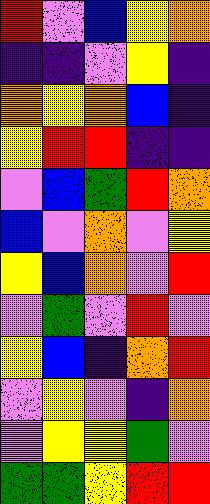[["red", "violet", "blue", "yellow", "orange"], ["indigo", "indigo", "violet", "yellow", "indigo"], ["orange", "yellow", "orange", "blue", "indigo"], ["yellow", "red", "red", "indigo", "indigo"], ["violet", "blue", "green", "red", "orange"], ["blue", "violet", "orange", "violet", "yellow"], ["yellow", "blue", "orange", "violet", "red"], ["violet", "green", "violet", "red", "violet"], ["yellow", "blue", "indigo", "orange", "red"], ["violet", "yellow", "violet", "indigo", "orange"], ["violet", "yellow", "yellow", "green", "violet"], ["green", "green", "yellow", "red", "red"]]